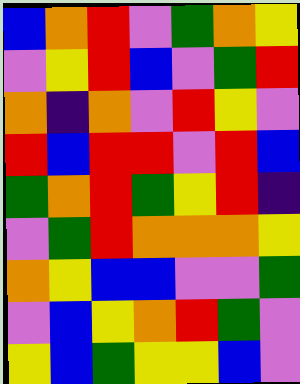[["blue", "orange", "red", "violet", "green", "orange", "yellow"], ["violet", "yellow", "red", "blue", "violet", "green", "red"], ["orange", "indigo", "orange", "violet", "red", "yellow", "violet"], ["red", "blue", "red", "red", "violet", "red", "blue"], ["green", "orange", "red", "green", "yellow", "red", "indigo"], ["violet", "green", "red", "orange", "orange", "orange", "yellow"], ["orange", "yellow", "blue", "blue", "violet", "violet", "green"], ["violet", "blue", "yellow", "orange", "red", "green", "violet"], ["yellow", "blue", "green", "yellow", "yellow", "blue", "violet"]]